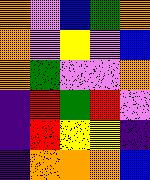[["orange", "violet", "blue", "green", "orange"], ["orange", "violet", "yellow", "violet", "blue"], ["orange", "green", "violet", "violet", "orange"], ["indigo", "red", "green", "red", "violet"], ["indigo", "red", "yellow", "yellow", "indigo"], ["indigo", "orange", "orange", "orange", "blue"]]